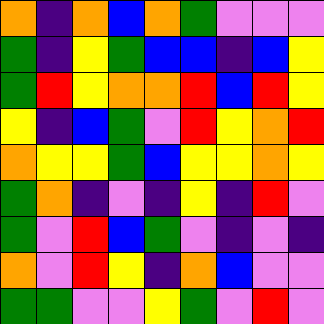[["orange", "indigo", "orange", "blue", "orange", "green", "violet", "violet", "violet"], ["green", "indigo", "yellow", "green", "blue", "blue", "indigo", "blue", "yellow"], ["green", "red", "yellow", "orange", "orange", "red", "blue", "red", "yellow"], ["yellow", "indigo", "blue", "green", "violet", "red", "yellow", "orange", "red"], ["orange", "yellow", "yellow", "green", "blue", "yellow", "yellow", "orange", "yellow"], ["green", "orange", "indigo", "violet", "indigo", "yellow", "indigo", "red", "violet"], ["green", "violet", "red", "blue", "green", "violet", "indigo", "violet", "indigo"], ["orange", "violet", "red", "yellow", "indigo", "orange", "blue", "violet", "violet"], ["green", "green", "violet", "violet", "yellow", "green", "violet", "red", "violet"]]